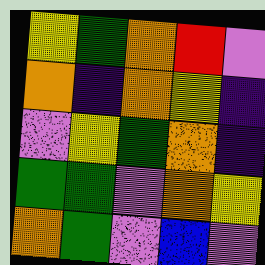[["yellow", "green", "orange", "red", "violet"], ["orange", "indigo", "orange", "yellow", "indigo"], ["violet", "yellow", "green", "orange", "indigo"], ["green", "green", "violet", "orange", "yellow"], ["orange", "green", "violet", "blue", "violet"]]